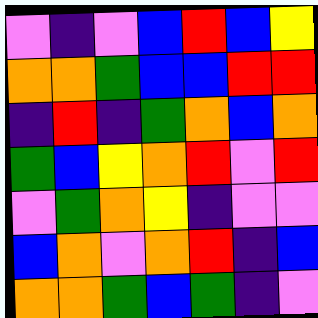[["violet", "indigo", "violet", "blue", "red", "blue", "yellow"], ["orange", "orange", "green", "blue", "blue", "red", "red"], ["indigo", "red", "indigo", "green", "orange", "blue", "orange"], ["green", "blue", "yellow", "orange", "red", "violet", "red"], ["violet", "green", "orange", "yellow", "indigo", "violet", "violet"], ["blue", "orange", "violet", "orange", "red", "indigo", "blue"], ["orange", "orange", "green", "blue", "green", "indigo", "violet"]]